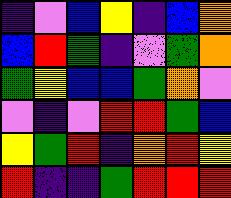[["indigo", "violet", "blue", "yellow", "indigo", "blue", "orange"], ["blue", "red", "green", "indigo", "violet", "green", "orange"], ["green", "yellow", "blue", "blue", "green", "orange", "violet"], ["violet", "indigo", "violet", "red", "red", "green", "blue"], ["yellow", "green", "red", "indigo", "orange", "red", "yellow"], ["red", "indigo", "indigo", "green", "red", "red", "red"]]